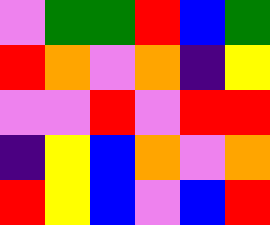[["violet", "green", "green", "red", "blue", "green"], ["red", "orange", "violet", "orange", "indigo", "yellow"], ["violet", "violet", "red", "violet", "red", "red"], ["indigo", "yellow", "blue", "orange", "violet", "orange"], ["red", "yellow", "blue", "violet", "blue", "red"]]